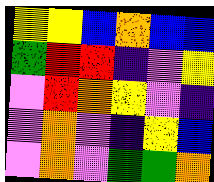[["yellow", "yellow", "blue", "orange", "blue", "blue"], ["green", "red", "red", "indigo", "violet", "yellow"], ["violet", "red", "orange", "yellow", "violet", "indigo"], ["violet", "orange", "violet", "indigo", "yellow", "blue"], ["violet", "orange", "violet", "green", "green", "orange"]]